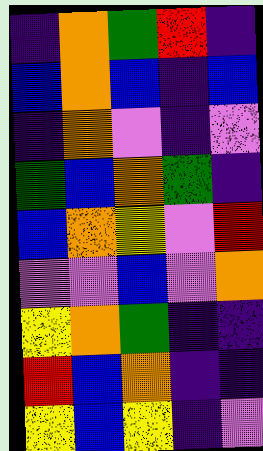[["indigo", "orange", "green", "red", "indigo"], ["blue", "orange", "blue", "indigo", "blue"], ["indigo", "orange", "violet", "indigo", "violet"], ["green", "blue", "orange", "green", "indigo"], ["blue", "orange", "yellow", "violet", "red"], ["violet", "violet", "blue", "violet", "orange"], ["yellow", "orange", "green", "indigo", "indigo"], ["red", "blue", "orange", "indigo", "indigo"], ["yellow", "blue", "yellow", "indigo", "violet"]]